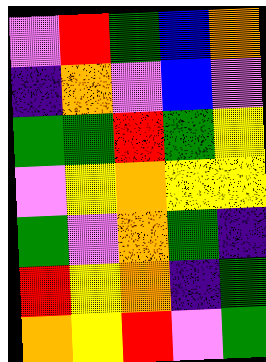[["violet", "red", "green", "blue", "orange"], ["indigo", "orange", "violet", "blue", "violet"], ["green", "green", "red", "green", "yellow"], ["violet", "yellow", "orange", "yellow", "yellow"], ["green", "violet", "orange", "green", "indigo"], ["red", "yellow", "orange", "indigo", "green"], ["orange", "yellow", "red", "violet", "green"]]